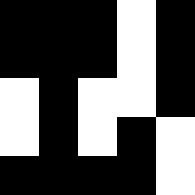[["black", "black", "black", "white", "black"], ["black", "black", "black", "white", "black"], ["white", "black", "white", "white", "black"], ["white", "black", "white", "black", "white"], ["black", "black", "black", "black", "white"]]